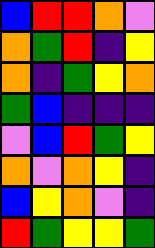[["blue", "red", "red", "orange", "violet"], ["orange", "green", "red", "indigo", "yellow"], ["orange", "indigo", "green", "yellow", "orange"], ["green", "blue", "indigo", "indigo", "indigo"], ["violet", "blue", "red", "green", "yellow"], ["orange", "violet", "orange", "yellow", "indigo"], ["blue", "yellow", "orange", "violet", "indigo"], ["red", "green", "yellow", "yellow", "green"]]